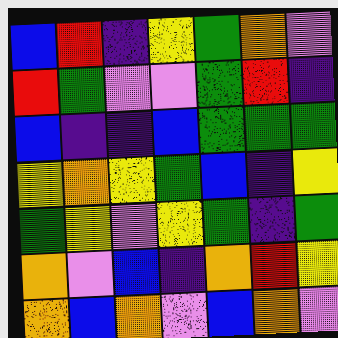[["blue", "red", "indigo", "yellow", "green", "orange", "violet"], ["red", "green", "violet", "violet", "green", "red", "indigo"], ["blue", "indigo", "indigo", "blue", "green", "green", "green"], ["yellow", "orange", "yellow", "green", "blue", "indigo", "yellow"], ["green", "yellow", "violet", "yellow", "green", "indigo", "green"], ["orange", "violet", "blue", "indigo", "orange", "red", "yellow"], ["orange", "blue", "orange", "violet", "blue", "orange", "violet"]]